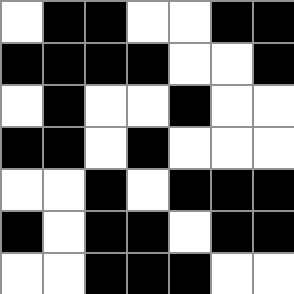[["white", "black", "black", "white", "white", "black", "black"], ["black", "black", "black", "black", "white", "white", "black"], ["white", "black", "white", "white", "black", "white", "white"], ["black", "black", "white", "black", "white", "white", "white"], ["white", "white", "black", "white", "black", "black", "black"], ["black", "white", "black", "black", "white", "black", "black"], ["white", "white", "black", "black", "black", "white", "white"]]